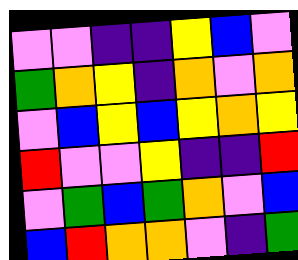[["violet", "violet", "indigo", "indigo", "yellow", "blue", "violet"], ["green", "orange", "yellow", "indigo", "orange", "violet", "orange"], ["violet", "blue", "yellow", "blue", "yellow", "orange", "yellow"], ["red", "violet", "violet", "yellow", "indigo", "indigo", "red"], ["violet", "green", "blue", "green", "orange", "violet", "blue"], ["blue", "red", "orange", "orange", "violet", "indigo", "green"]]